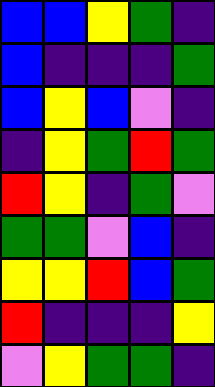[["blue", "blue", "yellow", "green", "indigo"], ["blue", "indigo", "indigo", "indigo", "green"], ["blue", "yellow", "blue", "violet", "indigo"], ["indigo", "yellow", "green", "red", "green"], ["red", "yellow", "indigo", "green", "violet"], ["green", "green", "violet", "blue", "indigo"], ["yellow", "yellow", "red", "blue", "green"], ["red", "indigo", "indigo", "indigo", "yellow"], ["violet", "yellow", "green", "green", "indigo"]]